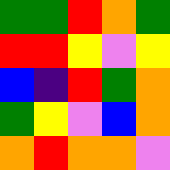[["green", "green", "red", "orange", "green"], ["red", "red", "yellow", "violet", "yellow"], ["blue", "indigo", "red", "green", "orange"], ["green", "yellow", "violet", "blue", "orange"], ["orange", "red", "orange", "orange", "violet"]]